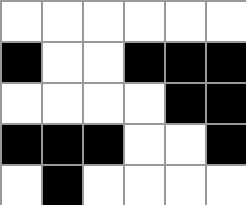[["white", "white", "white", "white", "white", "white"], ["black", "white", "white", "black", "black", "black"], ["white", "white", "white", "white", "black", "black"], ["black", "black", "black", "white", "white", "black"], ["white", "black", "white", "white", "white", "white"]]